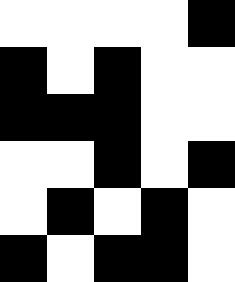[["white", "white", "white", "white", "black"], ["black", "white", "black", "white", "white"], ["black", "black", "black", "white", "white"], ["white", "white", "black", "white", "black"], ["white", "black", "white", "black", "white"], ["black", "white", "black", "black", "white"]]